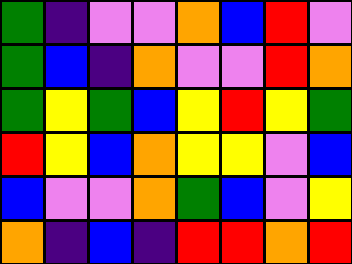[["green", "indigo", "violet", "violet", "orange", "blue", "red", "violet"], ["green", "blue", "indigo", "orange", "violet", "violet", "red", "orange"], ["green", "yellow", "green", "blue", "yellow", "red", "yellow", "green"], ["red", "yellow", "blue", "orange", "yellow", "yellow", "violet", "blue"], ["blue", "violet", "violet", "orange", "green", "blue", "violet", "yellow"], ["orange", "indigo", "blue", "indigo", "red", "red", "orange", "red"]]